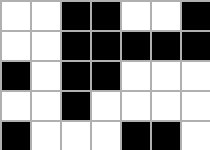[["white", "white", "black", "black", "white", "white", "black"], ["white", "white", "black", "black", "black", "black", "black"], ["black", "white", "black", "black", "white", "white", "white"], ["white", "white", "black", "white", "white", "white", "white"], ["black", "white", "white", "white", "black", "black", "white"]]